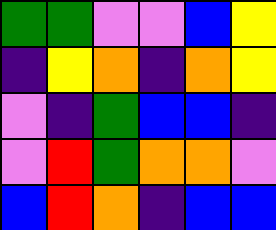[["green", "green", "violet", "violet", "blue", "yellow"], ["indigo", "yellow", "orange", "indigo", "orange", "yellow"], ["violet", "indigo", "green", "blue", "blue", "indigo"], ["violet", "red", "green", "orange", "orange", "violet"], ["blue", "red", "orange", "indigo", "blue", "blue"]]